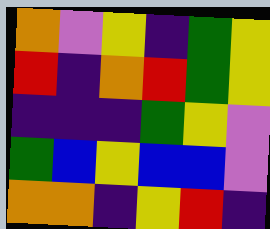[["orange", "violet", "yellow", "indigo", "green", "yellow"], ["red", "indigo", "orange", "red", "green", "yellow"], ["indigo", "indigo", "indigo", "green", "yellow", "violet"], ["green", "blue", "yellow", "blue", "blue", "violet"], ["orange", "orange", "indigo", "yellow", "red", "indigo"]]